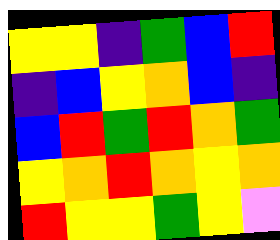[["yellow", "yellow", "indigo", "green", "blue", "red"], ["indigo", "blue", "yellow", "orange", "blue", "indigo"], ["blue", "red", "green", "red", "orange", "green"], ["yellow", "orange", "red", "orange", "yellow", "orange"], ["red", "yellow", "yellow", "green", "yellow", "violet"]]